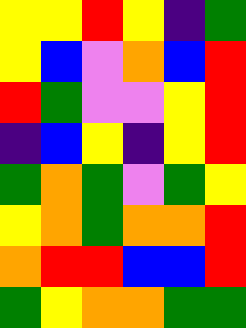[["yellow", "yellow", "red", "yellow", "indigo", "green"], ["yellow", "blue", "violet", "orange", "blue", "red"], ["red", "green", "violet", "violet", "yellow", "red"], ["indigo", "blue", "yellow", "indigo", "yellow", "red"], ["green", "orange", "green", "violet", "green", "yellow"], ["yellow", "orange", "green", "orange", "orange", "red"], ["orange", "red", "red", "blue", "blue", "red"], ["green", "yellow", "orange", "orange", "green", "green"]]